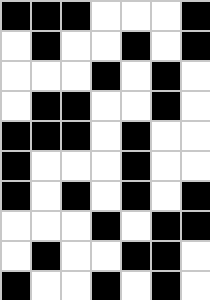[["black", "black", "black", "white", "white", "white", "black"], ["white", "black", "white", "white", "black", "white", "black"], ["white", "white", "white", "black", "white", "black", "white"], ["white", "black", "black", "white", "white", "black", "white"], ["black", "black", "black", "white", "black", "white", "white"], ["black", "white", "white", "white", "black", "white", "white"], ["black", "white", "black", "white", "black", "white", "black"], ["white", "white", "white", "black", "white", "black", "black"], ["white", "black", "white", "white", "black", "black", "white"], ["black", "white", "white", "black", "white", "black", "white"]]